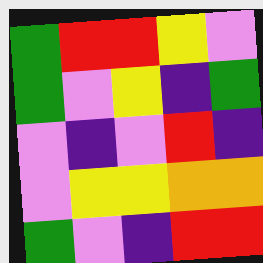[["green", "red", "red", "yellow", "violet"], ["green", "violet", "yellow", "indigo", "green"], ["violet", "indigo", "violet", "red", "indigo"], ["violet", "yellow", "yellow", "orange", "orange"], ["green", "violet", "indigo", "red", "red"]]